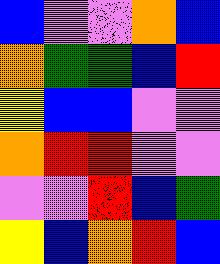[["blue", "violet", "violet", "orange", "blue"], ["orange", "green", "green", "blue", "red"], ["yellow", "blue", "blue", "violet", "violet"], ["orange", "red", "red", "violet", "violet"], ["violet", "violet", "red", "blue", "green"], ["yellow", "blue", "orange", "red", "blue"]]